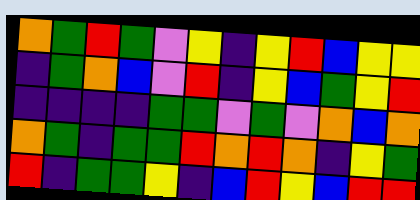[["orange", "green", "red", "green", "violet", "yellow", "indigo", "yellow", "red", "blue", "yellow", "yellow"], ["indigo", "green", "orange", "blue", "violet", "red", "indigo", "yellow", "blue", "green", "yellow", "red"], ["indigo", "indigo", "indigo", "indigo", "green", "green", "violet", "green", "violet", "orange", "blue", "orange"], ["orange", "green", "indigo", "green", "green", "red", "orange", "red", "orange", "indigo", "yellow", "green"], ["red", "indigo", "green", "green", "yellow", "indigo", "blue", "red", "yellow", "blue", "red", "red"]]